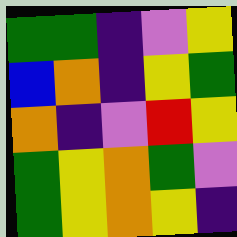[["green", "green", "indigo", "violet", "yellow"], ["blue", "orange", "indigo", "yellow", "green"], ["orange", "indigo", "violet", "red", "yellow"], ["green", "yellow", "orange", "green", "violet"], ["green", "yellow", "orange", "yellow", "indigo"]]